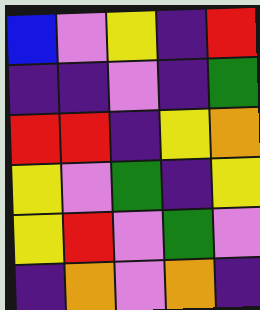[["blue", "violet", "yellow", "indigo", "red"], ["indigo", "indigo", "violet", "indigo", "green"], ["red", "red", "indigo", "yellow", "orange"], ["yellow", "violet", "green", "indigo", "yellow"], ["yellow", "red", "violet", "green", "violet"], ["indigo", "orange", "violet", "orange", "indigo"]]